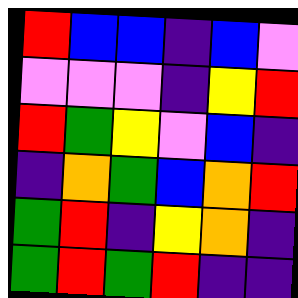[["red", "blue", "blue", "indigo", "blue", "violet"], ["violet", "violet", "violet", "indigo", "yellow", "red"], ["red", "green", "yellow", "violet", "blue", "indigo"], ["indigo", "orange", "green", "blue", "orange", "red"], ["green", "red", "indigo", "yellow", "orange", "indigo"], ["green", "red", "green", "red", "indigo", "indigo"]]